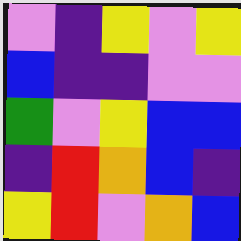[["violet", "indigo", "yellow", "violet", "yellow"], ["blue", "indigo", "indigo", "violet", "violet"], ["green", "violet", "yellow", "blue", "blue"], ["indigo", "red", "orange", "blue", "indigo"], ["yellow", "red", "violet", "orange", "blue"]]